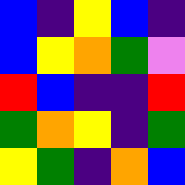[["blue", "indigo", "yellow", "blue", "indigo"], ["blue", "yellow", "orange", "green", "violet"], ["red", "blue", "indigo", "indigo", "red"], ["green", "orange", "yellow", "indigo", "green"], ["yellow", "green", "indigo", "orange", "blue"]]